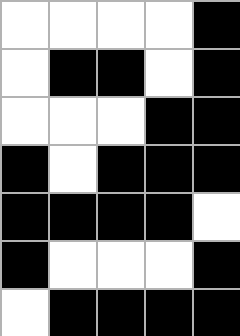[["white", "white", "white", "white", "black"], ["white", "black", "black", "white", "black"], ["white", "white", "white", "black", "black"], ["black", "white", "black", "black", "black"], ["black", "black", "black", "black", "white"], ["black", "white", "white", "white", "black"], ["white", "black", "black", "black", "black"]]